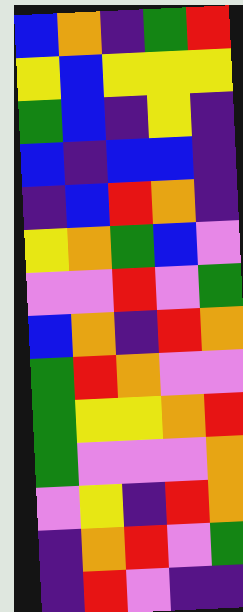[["blue", "orange", "indigo", "green", "red"], ["yellow", "blue", "yellow", "yellow", "yellow"], ["green", "blue", "indigo", "yellow", "indigo"], ["blue", "indigo", "blue", "blue", "indigo"], ["indigo", "blue", "red", "orange", "indigo"], ["yellow", "orange", "green", "blue", "violet"], ["violet", "violet", "red", "violet", "green"], ["blue", "orange", "indigo", "red", "orange"], ["green", "red", "orange", "violet", "violet"], ["green", "yellow", "yellow", "orange", "red"], ["green", "violet", "violet", "violet", "orange"], ["violet", "yellow", "indigo", "red", "orange"], ["indigo", "orange", "red", "violet", "green"], ["indigo", "red", "violet", "indigo", "indigo"]]